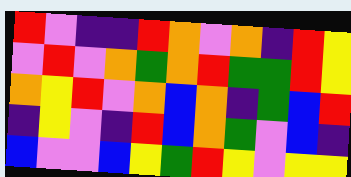[["red", "violet", "indigo", "indigo", "red", "orange", "violet", "orange", "indigo", "red", "yellow"], ["violet", "red", "violet", "orange", "green", "orange", "red", "green", "green", "red", "yellow"], ["orange", "yellow", "red", "violet", "orange", "blue", "orange", "indigo", "green", "blue", "red"], ["indigo", "yellow", "violet", "indigo", "red", "blue", "orange", "green", "violet", "blue", "indigo"], ["blue", "violet", "violet", "blue", "yellow", "green", "red", "yellow", "violet", "yellow", "yellow"]]